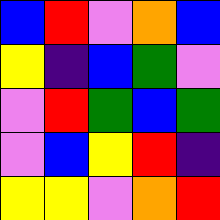[["blue", "red", "violet", "orange", "blue"], ["yellow", "indigo", "blue", "green", "violet"], ["violet", "red", "green", "blue", "green"], ["violet", "blue", "yellow", "red", "indigo"], ["yellow", "yellow", "violet", "orange", "red"]]